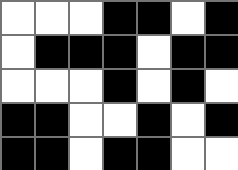[["white", "white", "white", "black", "black", "white", "black"], ["white", "black", "black", "black", "white", "black", "black"], ["white", "white", "white", "black", "white", "black", "white"], ["black", "black", "white", "white", "black", "white", "black"], ["black", "black", "white", "black", "black", "white", "white"]]